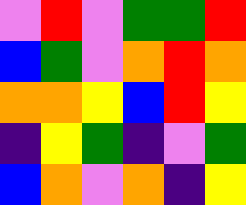[["violet", "red", "violet", "green", "green", "red"], ["blue", "green", "violet", "orange", "red", "orange"], ["orange", "orange", "yellow", "blue", "red", "yellow"], ["indigo", "yellow", "green", "indigo", "violet", "green"], ["blue", "orange", "violet", "orange", "indigo", "yellow"]]